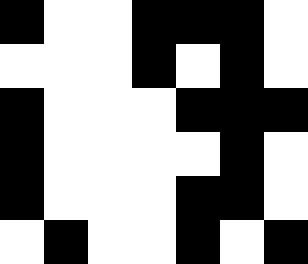[["black", "white", "white", "black", "black", "black", "white"], ["white", "white", "white", "black", "white", "black", "white"], ["black", "white", "white", "white", "black", "black", "black"], ["black", "white", "white", "white", "white", "black", "white"], ["black", "white", "white", "white", "black", "black", "white"], ["white", "black", "white", "white", "black", "white", "black"]]